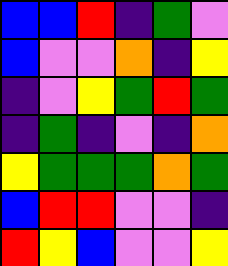[["blue", "blue", "red", "indigo", "green", "violet"], ["blue", "violet", "violet", "orange", "indigo", "yellow"], ["indigo", "violet", "yellow", "green", "red", "green"], ["indigo", "green", "indigo", "violet", "indigo", "orange"], ["yellow", "green", "green", "green", "orange", "green"], ["blue", "red", "red", "violet", "violet", "indigo"], ["red", "yellow", "blue", "violet", "violet", "yellow"]]